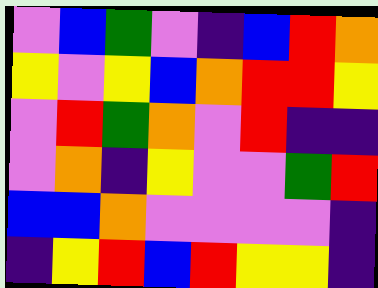[["violet", "blue", "green", "violet", "indigo", "blue", "red", "orange"], ["yellow", "violet", "yellow", "blue", "orange", "red", "red", "yellow"], ["violet", "red", "green", "orange", "violet", "red", "indigo", "indigo"], ["violet", "orange", "indigo", "yellow", "violet", "violet", "green", "red"], ["blue", "blue", "orange", "violet", "violet", "violet", "violet", "indigo"], ["indigo", "yellow", "red", "blue", "red", "yellow", "yellow", "indigo"]]